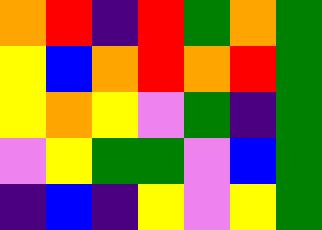[["orange", "red", "indigo", "red", "green", "orange", "green"], ["yellow", "blue", "orange", "red", "orange", "red", "green"], ["yellow", "orange", "yellow", "violet", "green", "indigo", "green"], ["violet", "yellow", "green", "green", "violet", "blue", "green"], ["indigo", "blue", "indigo", "yellow", "violet", "yellow", "green"]]